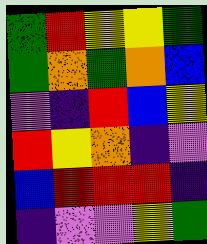[["green", "red", "yellow", "yellow", "green"], ["green", "orange", "green", "orange", "blue"], ["violet", "indigo", "red", "blue", "yellow"], ["red", "yellow", "orange", "indigo", "violet"], ["blue", "red", "red", "red", "indigo"], ["indigo", "violet", "violet", "yellow", "green"]]